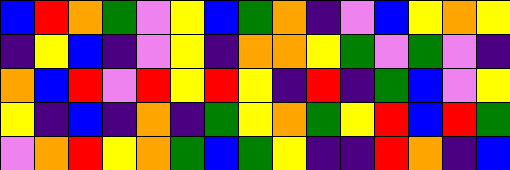[["blue", "red", "orange", "green", "violet", "yellow", "blue", "green", "orange", "indigo", "violet", "blue", "yellow", "orange", "yellow"], ["indigo", "yellow", "blue", "indigo", "violet", "yellow", "indigo", "orange", "orange", "yellow", "green", "violet", "green", "violet", "indigo"], ["orange", "blue", "red", "violet", "red", "yellow", "red", "yellow", "indigo", "red", "indigo", "green", "blue", "violet", "yellow"], ["yellow", "indigo", "blue", "indigo", "orange", "indigo", "green", "yellow", "orange", "green", "yellow", "red", "blue", "red", "green"], ["violet", "orange", "red", "yellow", "orange", "green", "blue", "green", "yellow", "indigo", "indigo", "red", "orange", "indigo", "blue"]]